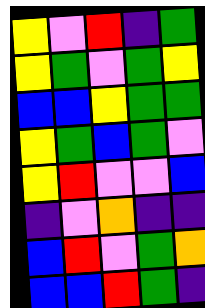[["yellow", "violet", "red", "indigo", "green"], ["yellow", "green", "violet", "green", "yellow"], ["blue", "blue", "yellow", "green", "green"], ["yellow", "green", "blue", "green", "violet"], ["yellow", "red", "violet", "violet", "blue"], ["indigo", "violet", "orange", "indigo", "indigo"], ["blue", "red", "violet", "green", "orange"], ["blue", "blue", "red", "green", "indigo"]]